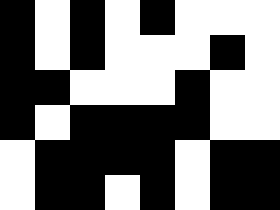[["black", "white", "black", "white", "black", "white", "white", "white"], ["black", "white", "black", "white", "white", "white", "black", "white"], ["black", "black", "white", "white", "white", "black", "white", "white"], ["black", "white", "black", "black", "black", "black", "white", "white"], ["white", "black", "black", "black", "black", "white", "black", "black"], ["white", "black", "black", "white", "black", "white", "black", "black"]]